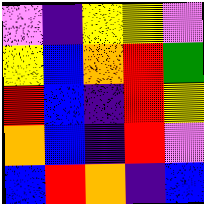[["violet", "indigo", "yellow", "yellow", "violet"], ["yellow", "blue", "orange", "red", "green"], ["red", "blue", "indigo", "red", "yellow"], ["orange", "blue", "indigo", "red", "violet"], ["blue", "red", "orange", "indigo", "blue"]]